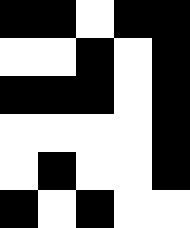[["black", "black", "white", "black", "black"], ["white", "white", "black", "white", "black"], ["black", "black", "black", "white", "black"], ["white", "white", "white", "white", "black"], ["white", "black", "white", "white", "black"], ["black", "white", "black", "white", "white"]]